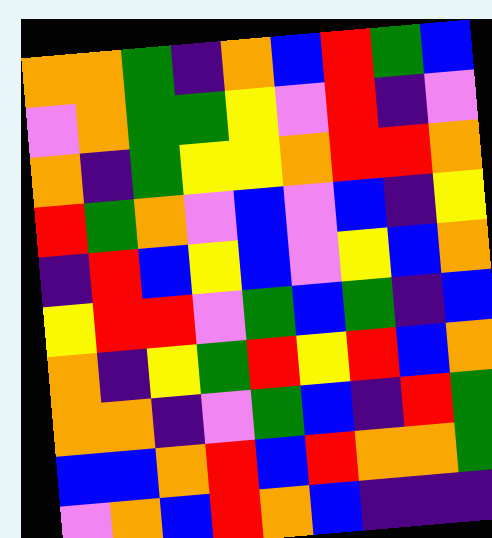[["orange", "orange", "green", "indigo", "orange", "blue", "red", "green", "blue"], ["violet", "orange", "green", "green", "yellow", "violet", "red", "indigo", "violet"], ["orange", "indigo", "green", "yellow", "yellow", "orange", "red", "red", "orange"], ["red", "green", "orange", "violet", "blue", "violet", "blue", "indigo", "yellow"], ["indigo", "red", "blue", "yellow", "blue", "violet", "yellow", "blue", "orange"], ["yellow", "red", "red", "violet", "green", "blue", "green", "indigo", "blue"], ["orange", "indigo", "yellow", "green", "red", "yellow", "red", "blue", "orange"], ["orange", "orange", "indigo", "violet", "green", "blue", "indigo", "red", "green"], ["blue", "blue", "orange", "red", "blue", "red", "orange", "orange", "green"], ["violet", "orange", "blue", "red", "orange", "blue", "indigo", "indigo", "indigo"]]